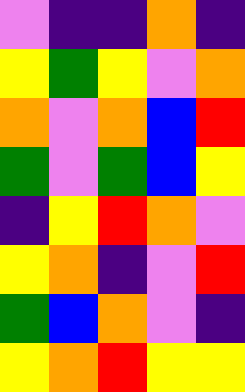[["violet", "indigo", "indigo", "orange", "indigo"], ["yellow", "green", "yellow", "violet", "orange"], ["orange", "violet", "orange", "blue", "red"], ["green", "violet", "green", "blue", "yellow"], ["indigo", "yellow", "red", "orange", "violet"], ["yellow", "orange", "indigo", "violet", "red"], ["green", "blue", "orange", "violet", "indigo"], ["yellow", "orange", "red", "yellow", "yellow"]]